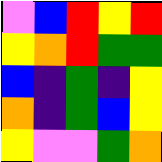[["violet", "blue", "red", "yellow", "red"], ["yellow", "orange", "red", "green", "green"], ["blue", "indigo", "green", "indigo", "yellow"], ["orange", "indigo", "green", "blue", "yellow"], ["yellow", "violet", "violet", "green", "orange"]]